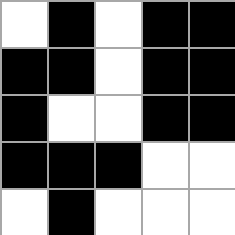[["white", "black", "white", "black", "black"], ["black", "black", "white", "black", "black"], ["black", "white", "white", "black", "black"], ["black", "black", "black", "white", "white"], ["white", "black", "white", "white", "white"]]